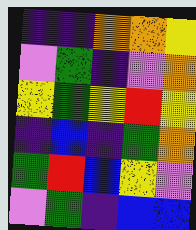[["indigo", "indigo", "orange", "orange", "yellow"], ["violet", "green", "indigo", "violet", "orange"], ["yellow", "green", "yellow", "red", "yellow"], ["indigo", "blue", "indigo", "green", "orange"], ["green", "red", "blue", "yellow", "violet"], ["violet", "green", "indigo", "blue", "blue"]]